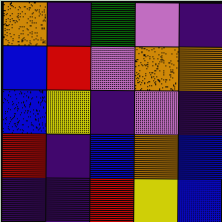[["orange", "indigo", "green", "violet", "indigo"], ["blue", "red", "violet", "orange", "orange"], ["blue", "yellow", "indigo", "violet", "indigo"], ["red", "indigo", "blue", "orange", "blue"], ["indigo", "indigo", "red", "yellow", "blue"]]